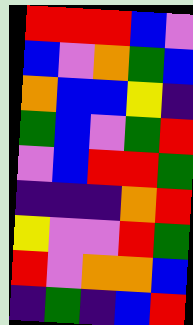[["red", "red", "red", "blue", "violet"], ["blue", "violet", "orange", "green", "blue"], ["orange", "blue", "blue", "yellow", "indigo"], ["green", "blue", "violet", "green", "red"], ["violet", "blue", "red", "red", "green"], ["indigo", "indigo", "indigo", "orange", "red"], ["yellow", "violet", "violet", "red", "green"], ["red", "violet", "orange", "orange", "blue"], ["indigo", "green", "indigo", "blue", "red"]]